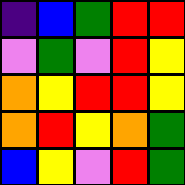[["indigo", "blue", "green", "red", "red"], ["violet", "green", "violet", "red", "yellow"], ["orange", "yellow", "red", "red", "yellow"], ["orange", "red", "yellow", "orange", "green"], ["blue", "yellow", "violet", "red", "green"]]